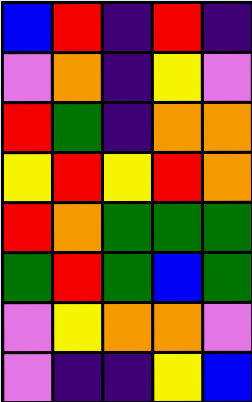[["blue", "red", "indigo", "red", "indigo"], ["violet", "orange", "indigo", "yellow", "violet"], ["red", "green", "indigo", "orange", "orange"], ["yellow", "red", "yellow", "red", "orange"], ["red", "orange", "green", "green", "green"], ["green", "red", "green", "blue", "green"], ["violet", "yellow", "orange", "orange", "violet"], ["violet", "indigo", "indigo", "yellow", "blue"]]